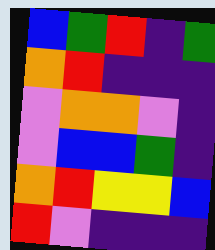[["blue", "green", "red", "indigo", "green"], ["orange", "red", "indigo", "indigo", "indigo"], ["violet", "orange", "orange", "violet", "indigo"], ["violet", "blue", "blue", "green", "indigo"], ["orange", "red", "yellow", "yellow", "blue"], ["red", "violet", "indigo", "indigo", "indigo"]]